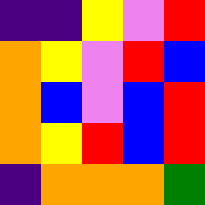[["indigo", "indigo", "yellow", "violet", "red"], ["orange", "yellow", "violet", "red", "blue"], ["orange", "blue", "violet", "blue", "red"], ["orange", "yellow", "red", "blue", "red"], ["indigo", "orange", "orange", "orange", "green"]]